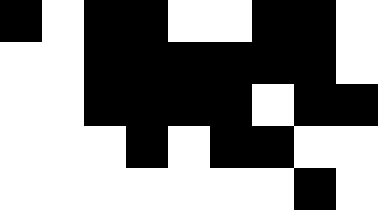[["black", "white", "black", "black", "white", "white", "black", "black", "white"], ["white", "white", "black", "black", "black", "black", "black", "black", "white"], ["white", "white", "black", "black", "black", "black", "white", "black", "black"], ["white", "white", "white", "black", "white", "black", "black", "white", "white"], ["white", "white", "white", "white", "white", "white", "white", "black", "white"]]